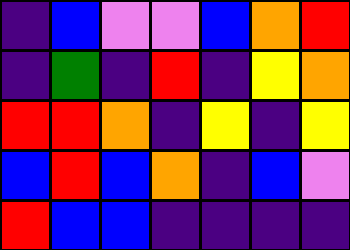[["indigo", "blue", "violet", "violet", "blue", "orange", "red"], ["indigo", "green", "indigo", "red", "indigo", "yellow", "orange"], ["red", "red", "orange", "indigo", "yellow", "indigo", "yellow"], ["blue", "red", "blue", "orange", "indigo", "blue", "violet"], ["red", "blue", "blue", "indigo", "indigo", "indigo", "indigo"]]